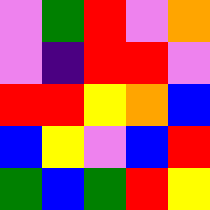[["violet", "green", "red", "violet", "orange"], ["violet", "indigo", "red", "red", "violet"], ["red", "red", "yellow", "orange", "blue"], ["blue", "yellow", "violet", "blue", "red"], ["green", "blue", "green", "red", "yellow"]]